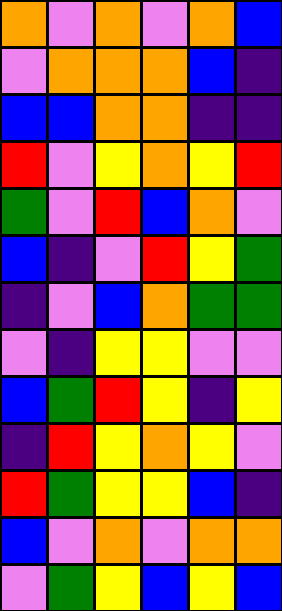[["orange", "violet", "orange", "violet", "orange", "blue"], ["violet", "orange", "orange", "orange", "blue", "indigo"], ["blue", "blue", "orange", "orange", "indigo", "indigo"], ["red", "violet", "yellow", "orange", "yellow", "red"], ["green", "violet", "red", "blue", "orange", "violet"], ["blue", "indigo", "violet", "red", "yellow", "green"], ["indigo", "violet", "blue", "orange", "green", "green"], ["violet", "indigo", "yellow", "yellow", "violet", "violet"], ["blue", "green", "red", "yellow", "indigo", "yellow"], ["indigo", "red", "yellow", "orange", "yellow", "violet"], ["red", "green", "yellow", "yellow", "blue", "indigo"], ["blue", "violet", "orange", "violet", "orange", "orange"], ["violet", "green", "yellow", "blue", "yellow", "blue"]]